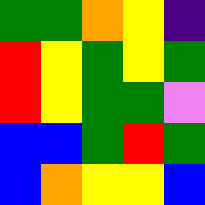[["green", "green", "orange", "yellow", "indigo"], ["red", "yellow", "green", "yellow", "green"], ["red", "yellow", "green", "green", "violet"], ["blue", "blue", "green", "red", "green"], ["blue", "orange", "yellow", "yellow", "blue"]]